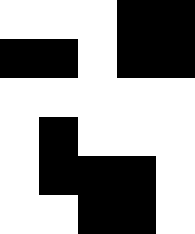[["white", "white", "white", "black", "black"], ["black", "black", "white", "black", "black"], ["white", "white", "white", "white", "white"], ["white", "black", "white", "white", "white"], ["white", "black", "black", "black", "white"], ["white", "white", "black", "black", "white"]]